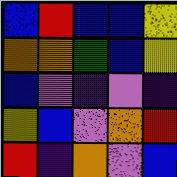[["blue", "red", "blue", "blue", "yellow"], ["orange", "orange", "green", "blue", "yellow"], ["blue", "violet", "indigo", "violet", "indigo"], ["yellow", "blue", "violet", "orange", "red"], ["red", "indigo", "orange", "violet", "blue"]]